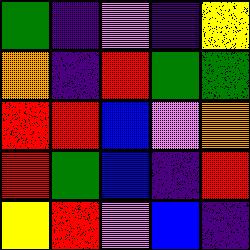[["green", "indigo", "violet", "indigo", "yellow"], ["orange", "indigo", "red", "green", "green"], ["red", "red", "blue", "violet", "orange"], ["red", "green", "blue", "indigo", "red"], ["yellow", "red", "violet", "blue", "indigo"]]